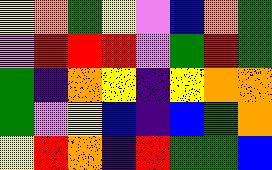[["yellow", "orange", "green", "yellow", "violet", "blue", "orange", "green"], ["violet", "red", "red", "red", "violet", "green", "red", "green"], ["green", "indigo", "orange", "yellow", "indigo", "yellow", "orange", "orange"], ["green", "violet", "yellow", "blue", "indigo", "blue", "green", "orange"], ["yellow", "red", "orange", "indigo", "red", "green", "green", "blue"]]